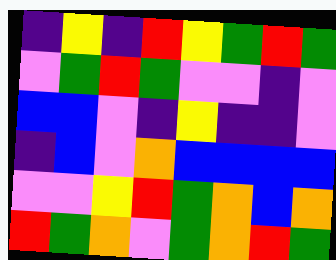[["indigo", "yellow", "indigo", "red", "yellow", "green", "red", "green"], ["violet", "green", "red", "green", "violet", "violet", "indigo", "violet"], ["blue", "blue", "violet", "indigo", "yellow", "indigo", "indigo", "violet"], ["indigo", "blue", "violet", "orange", "blue", "blue", "blue", "blue"], ["violet", "violet", "yellow", "red", "green", "orange", "blue", "orange"], ["red", "green", "orange", "violet", "green", "orange", "red", "green"]]